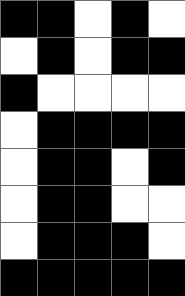[["black", "black", "white", "black", "white"], ["white", "black", "white", "black", "black"], ["black", "white", "white", "white", "white"], ["white", "black", "black", "black", "black"], ["white", "black", "black", "white", "black"], ["white", "black", "black", "white", "white"], ["white", "black", "black", "black", "white"], ["black", "black", "black", "black", "black"]]